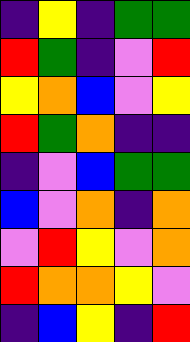[["indigo", "yellow", "indigo", "green", "green"], ["red", "green", "indigo", "violet", "red"], ["yellow", "orange", "blue", "violet", "yellow"], ["red", "green", "orange", "indigo", "indigo"], ["indigo", "violet", "blue", "green", "green"], ["blue", "violet", "orange", "indigo", "orange"], ["violet", "red", "yellow", "violet", "orange"], ["red", "orange", "orange", "yellow", "violet"], ["indigo", "blue", "yellow", "indigo", "red"]]